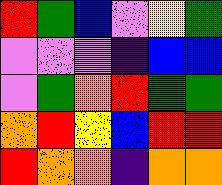[["red", "green", "blue", "violet", "yellow", "green"], ["violet", "violet", "violet", "indigo", "blue", "blue"], ["violet", "green", "orange", "red", "green", "green"], ["orange", "red", "yellow", "blue", "red", "red"], ["red", "orange", "orange", "indigo", "orange", "orange"]]